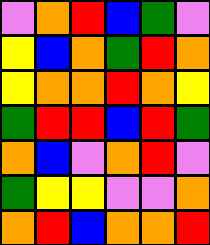[["violet", "orange", "red", "blue", "green", "violet"], ["yellow", "blue", "orange", "green", "red", "orange"], ["yellow", "orange", "orange", "red", "orange", "yellow"], ["green", "red", "red", "blue", "red", "green"], ["orange", "blue", "violet", "orange", "red", "violet"], ["green", "yellow", "yellow", "violet", "violet", "orange"], ["orange", "red", "blue", "orange", "orange", "red"]]